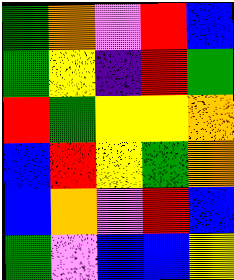[["green", "orange", "violet", "red", "blue"], ["green", "yellow", "indigo", "red", "green"], ["red", "green", "yellow", "yellow", "orange"], ["blue", "red", "yellow", "green", "orange"], ["blue", "orange", "violet", "red", "blue"], ["green", "violet", "blue", "blue", "yellow"]]